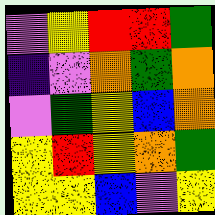[["violet", "yellow", "red", "red", "green"], ["indigo", "violet", "orange", "green", "orange"], ["violet", "green", "yellow", "blue", "orange"], ["yellow", "red", "yellow", "orange", "green"], ["yellow", "yellow", "blue", "violet", "yellow"]]